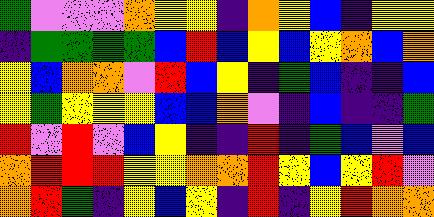[["green", "violet", "violet", "violet", "orange", "yellow", "yellow", "indigo", "orange", "yellow", "blue", "indigo", "yellow", "yellow"], ["indigo", "green", "green", "green", "green", "blue", "red", "blue", "yellow", "blue", "yellow", "orange", "blue", "orange"], ["yellow", "blue", "orange", "orange", "violet", "red", "blue", "yellow", "indigo", "green", "blue", "indigo", "indigo", "blue"], ["yellow", "green", "yellow", "yellow", "yellow", "blue", "blue", "orange", "violet", "indigo", "blue", "indigo", "indigo", "green"], ["red", "violet", "red", "violet", "blue", "yellow", "indigo", "indigo", "red", "indigo", "green", "blue", "violet", "blue"], ["orange", "red", "red", "red", "yellow", "yellow", "orange", "orange", "red", "yellow", "blue", "yellow", "red", "violet"], ["orange", "red", "green", "indigo", "yellow", "blue", "yellow", "indigo", "red", "indigo", "yellow", "red", "orange", "orange"]]